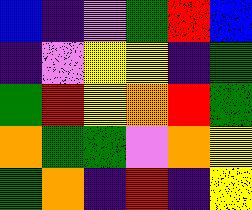[["blue", "indigo", "violet", "green", "red", "blue"], ["indigo", "violet", "yellow", "yellow", "indigo", "green"], ["green", "red", "yellow", "orange", "red", "green"], ["orange", "green", "green", "violet", "orange", "yellow"], ["green", "orange", "indigo", "red", "indigo", "yellow"]]